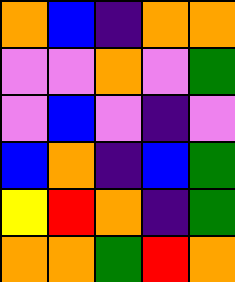[["orange", "blue", "indigo", "orange", "orange"], ["violet", "violet", "orange", "violet", "green"], ["violet", "blue", "violet", "indigo", "violet"], ["blue", "orange", "indigo", "blue", "green"], ["yellow", "red", "orange", "indigo", "green"], ["orange", "orange", "green", "red", "orange"]]